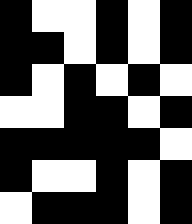[["black", "white", "white", "black", "white", "black"], ["black", "black", "white", "black", "white", "black"], ["black", "white", "black", "white", "black", "white"], ["white", "white", "black", "black", "white", "black"], ["black", "black", "black", "black", "black", "white"], ["black", "white", "white", "black", "white", "black"], ["white", "black", "black", "black", "white", "black"]]